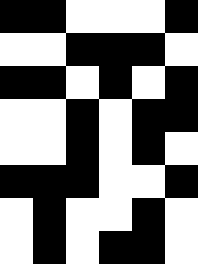[["black", "black", "white", "white", "white", "black"], ["white", "white", "black", "black", "black", "white"], ["black", "black", "white", "black", "white", "black"], ["white", "white", "black", "white", "black", "black"], ["white", "white", "black", "white", "black", "white"], ["black", "black", "black", "white", "white", "black"], ["white", "black", "white", "white", "black", "white"], ["white", "black", "white", "black", "black", "white"]]